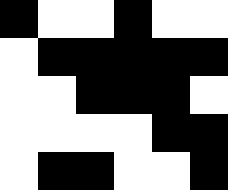[["black", "white", "white", "black", "white", "white"], ["white", "black", "black", "black", "black", "black"], ["white", "white", "black", "black", "black", "white"], ["white", "white", "white", "white", "black", "black"], ["white", "black", "black", "white", "white", "black"]]